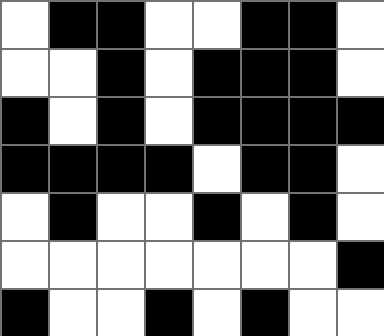[["white", "black", "black", "white", "white", "black", "black", "white"], ["white", "white", "black", "white", "black", "black", "black", "white"], ["black", "white", "black", "white", "black", "black", "black", "black"], ["black", "black", "black", "black", "white", "black", "black", "white"], ["white", "black", "white", "white", "black", "white", "black", "white"], ["white", "white", "white", "white", "white", "white", "white", "black"], ["black", "white", "white", "black", "white", "black", "white", "white"]]